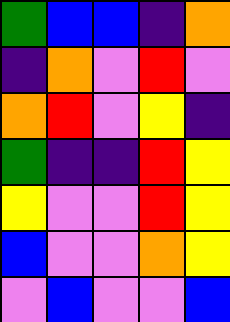[["green", "blue", "blue", "indigo", "orange"], ["indigo", "orange", "violet", "red", "violet"], ["orange", "red", "violet", "yellow", "indigo"], ["green", "indigo", "indigo", "red", "yellow"], ["yellow", "violet", "violet", "red", "yellow"], ["blue", "violet", "violet", "orange", "yellow"], ["violet", "blue", "violet", "violet", "blue"]]